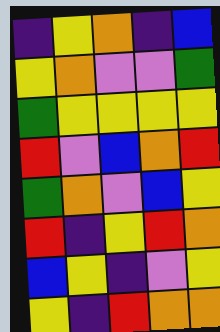[["indigo", "yellow", "orange", "indigo", "blue"], ["yellow", "orange", "violet", "violet", "green"], ["green", "yellow", "yellow", "yellow", "yellow"], ["red", "violet", "blue", "orange", "red"], ["green", "orange", "violet", "blue", "yellow"], ["red", "indigo", "yellow", "red", "orange"], ["blue", "yellow", "indigo", "violet", "yellow"], ["yellow", "indigo", "red", "orange", "orange"]]